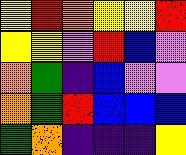[["yellow", "red", "orange", "yellow", "yellow", "red"], ["yellow", "yellow", "violet", "red", "blue", "violet"], ["orange", "green", "indigo", "blue", "violet", "violet"], ["orange", "green", "red", "blue", "blue", "blue"], ["green", "orange", "indigo", "indigo", "indigo", "yellow"]]